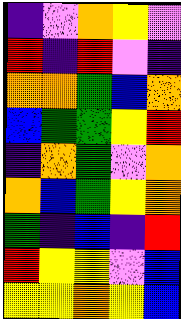[["indigo", "violet", "orange", "yellow", "violet"], ["red", "indigo", "red", "violet", "indigo"], ["orange", "orange", "green", "blue", "orange"], ["blue", "green", "green", "yellow", "red"], ["indigo", "orange", "green", "violet", "orange"], ["orange", "blue", "green", "yellow", "orange"], ["green", "indigo", "blue", "indigo", "red"], ["red", "yellow", "yellow", "violet", "blue"], ["yellow", "yellow", "orange", "yellow", "blue"]]